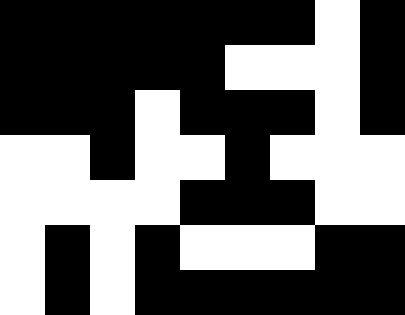[["black", "black", "black", "black", "black", "black", "black", "white", "black"], ["black", "black", "black", "black", "black", "white", "white", "white", "black"], ["black", "black", "black", "white", "black", "black", "black", "white", "black"], ["white", "white", "black", "white", "white", "black", "white", "white", "white"], ["white", "white", "white", "white", "black", "black", "black", "white", "white"], ["white", "black", "white", "black", "white", "white", "white", "black", "black"], ["white", "black", "white", "black", "black", "black", "black", "black", "black"]]